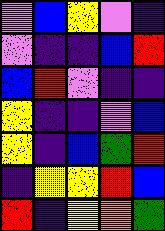[["violet", "blue", "yellow", "violet", "indigo"], ["violet", "indigo", "indigo", "blue", "red"], ["blue", "red", "violet", "indigo", "indigo"], ["yellow", "indigo", "indigo", "violet", "blue"], ["yellow", "indigo", "blue", "green", "red"], ["indigo", "yellow", "yellow", "red", "blue"], ["red", "indigo", "yellow", "orange", "green"]]